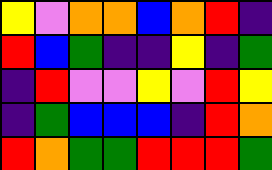[["yellow", "violet", "orange", "orange", "blue", "orange", "red", "indigo"], ["red", "blue", "green", "indigo", "indigo", "yellow", "indigo", "green"], ["indigo", "red", "violet", "violet", "yellow", "violet", "red", "yellow"], ["indigo", "green", "blue", "blue", "blue", "indigo", "red", "orange"], ["red", "orange", "green", "green", "red", "red", "red", "green"]]